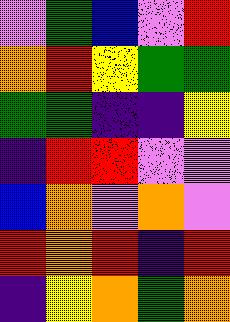[["violet", "green", "blue", "violet", "red"], ["orange", "red", "yellow", "green", "green"], ["green", "green", "indigo", "indigo", "yellow"], ["indigo", "red", "red", "violet", "violet"], ["blue", "orange", "violet", "orange", "violet"], ["red", "orange", "red", "indigo", "red"], ["indigo", "yellow", "orange", "green", "orange"]]